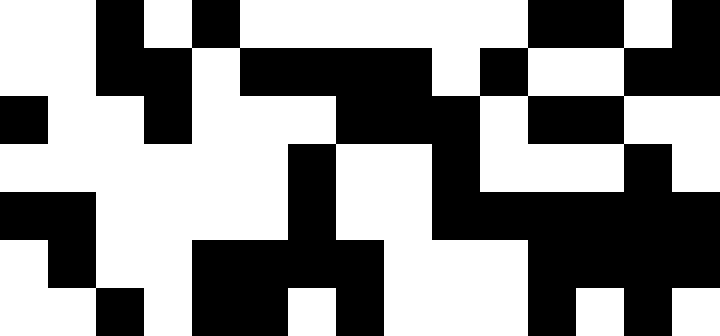[["white", "white", "black", "white", "black", "white", "white", "white", "white", "white", "white", "black", "black", "white", "black"], ["white", "white", "black", "black", "white", "black", "black", "black", "black", "white", "black", "white", "white", "black", "black"], ["black", "white", "white", "black", "white", "white", "white", "black", "black", "black", "white", "black", "black", "white", "white"], ["white", "white", "white", "white", "white", "white", "black", "white", "white", "black", "white", "white", "white", "black", "white"], ["black", "black", "white", "white", "white", "white", "black", "white", "white", "black", "black", "black", "black", "black", "black"], ["white", "black", "white", "white", "black", "black", "black", "black", "white", "white", "white", "black", "black", "black", "black"], ["white", "white", "black", "white", "black", "black", "white", "black", "white", "white", "white", "black", "white", "black", "white"]]